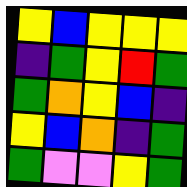[["yellow", "blue", "yellow", "yellow", "yellow"], ["indigo", "green", "yellow", "red", "green"], ["green", "orange", "yellow", "blue", "indigo"], ["yellow", "blue", "orange", "indigo", "green"], ["green", "violet", "violet", "yellow", "green"]]